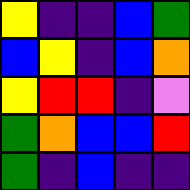[["yellow", "indigo", "indigo", "blue", "green"], ["blue", "yellow", "indigo", "blue", "orange"], ["yellow", "red", "red", "indigo", "violet"], ["green", "orange", "blue", "blue", "red"], ["green", "indigo", "blue", "indigo", "indigo"]]